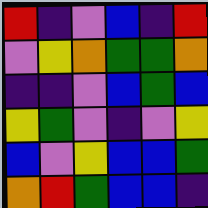[["red", "indigo", "violet", "blue", "indigo", "red"], ["violet", "yellow", "orange", "green", "green", "orange"], ["indigo", "indigo", "violet", "blue", "green", "blue"], ["yellow", "green", "violet", "indigo", "violet", "yellow"], ["blue", "violet", "yellow", "blue", "blue", "green"], ["orange", "red", "green", "blue", "blue", "indigo"]]